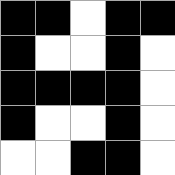[["black", "black", "white", "black", "black"], ["black", "white", "white", "black", "white"], ["black", "black", "black", "black", "white"], ["black", "white", "white", "black", "white"], ["white", "white", "black", "black", "white"]]